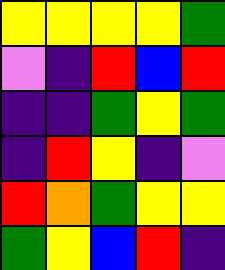[["yellow", "yellow", "yellow", "yellow", "green"], ["violet", "indigo", "red", "blue", "red"], ["indigo", "indigo", "green", "yellow", "green"], ["indigo", "red", "yellow", "indigo", "violet"], ["red", "orange", "green", "yellow", "yellow"], ["green", "yellow", "blue", "red", "indigo"]]